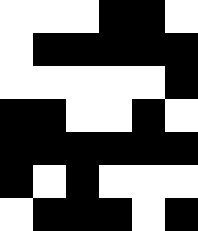[["white", "white", "white", "black", "black", "white"], ["white", "black", "black", "black", "black", "black"], ["white", "white", "white", "white", "white", "black"], ["black", "black", "white", "white", "black", "white"], ["black", "black", "black", "black", "black", "black"], ["black", "white", "black", "white", "white", "white"], ["white", "black", "black", "black", "white", "black"]]